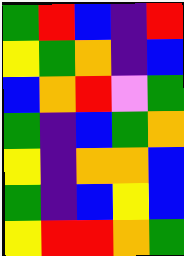[["green", "red", "blue", "indigo", "red"], ["yellow", "green", "orange", "indigo", "blue"], ["blue", "orange", "red", "violet", "green"], ["green", "indigo", "blue", "green", "orange"], ["yellow", "indigo", "orange", "orange", "blue"], ["green", "indigo", "blue", "yellow", "blue"], ["yellow", "red", "red", "orange", "green"]]